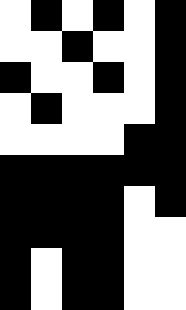[["white", "black", "white", "black", "white", "black"], ["white", "white", "black", "white", "white", "black"], ["black", "white", "white", "black", "white", "black"], ["white", "black", "white", "white", "white", "black"], ["white", "white", "white", "white", "black", "black"], ["black", "black", "black", "black", "black", "black"], ["black", "black", "black", "black", "white", "black"], ["black", "black", "black", "black", "white", "white"], ["black", "white", "black", "black", "white", "white"], ["black", "white", "black", "black", "white", "white"]]